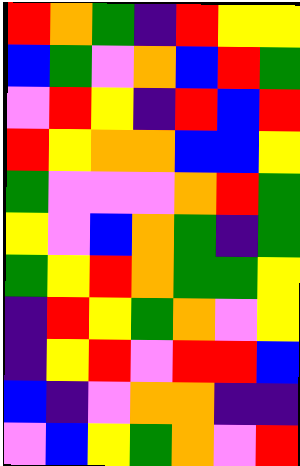[["red", "orange", "green", "indigo", "red", "yellow", "yellow"], ["blue", "green", "violet", "orange", "blue", "red", "green"], ["violet", "red", "yellow", "indigo", "red", "blue", "red"], ["red", "yellow", "orange", "orange", "blue", "blue", "yellow"], ["green", "violet", "violet", "violet", "orange", "red", "green"], ["yellow", "violet", "blue", "orange", "green", "indigo", "green"], ["green", "yellow", "red", "orange", "green", "green", "yellow"], ["indigo", "red", "yellow", "green", "orange", "violet", "yellow"], ["indigo", "yellow", "red", "violet", "red", "red", "blue"], ["blue", "indigo", "violet", "orange", "orange", "indigo", "indigo"], ["violet", "blue", "yellow", "green", "orange", "violet", "red"]]